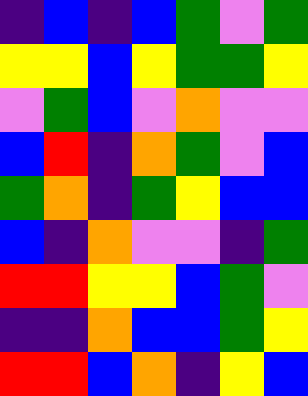[["indigo", "blue", "indigo", "blue", "green", "violet", "green"], ["yellow", "yellow", "blue", "yellow", "green", "green", "yellow"], ["violet", "green", "blue", "violet", "orange", "violet", "violet"], ["blue", "red", "indigo", "orange", "green", "violet", "blue"], ["green", "orange", "indigo", "green", "yellow", "blue", "blue"], ["blue", "indigo", "orange", "violet", "violet", "indigo", "green"], ["red", "red", "yellow", "yellow", "blue", "green", "violet"], ["indigo", "indigo", "orange", "blue", "blue", "green", "yellow"], ["red", "red", "blue", "orange", "indigo", "yellow", "blue"]]